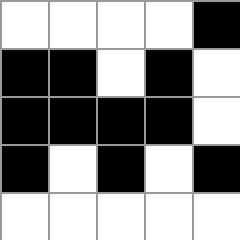[["white", "white", "white", "white", "black"], ["black", "black", "white", "black", "white"], ["black", "black", "black", "black", "white"], ["black", "white", "black", "white", "black"], ["white", "white", "white", "white", "white"]]